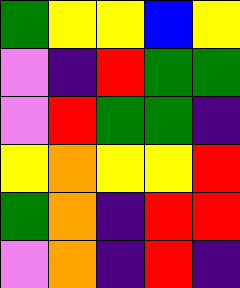[["green", "yellow", "yellow", "blue", "yellow"], ["violet", "indigo", "red", "green", "green"], ["violet", "red", "green", "green", "indigo"], ["yellow", "orange", "yellow", "yellow", "red"], ["green", "orange", "indigo", "red", "red"], ["violet", "orange", "indigo", "red", "indigo"]]